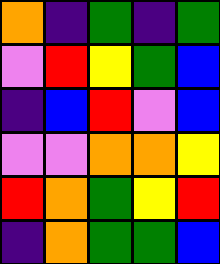[["orange", "indigo", "green", "indigo", "green"], ["violet", "red", "yellow", "green", "blue"], ["indigo", "blue", "red", "violet", "blue"], ["violet", "violet", "orange", "orange", "yellow"], ["red", "orange", "green", "yellow", "red"], ["indigo", "orange", "green", "green", "blue"]]